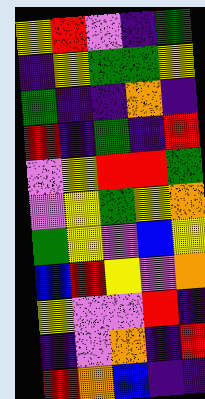[["yellow", "red", "violet", "indigo", "green"], ["indigo", "yellow", "green", "green", "yellow"], ["green", "indigo", "indigo", "orange", "indigo"], ["red", "indigo", "green", "indigo", "red"], ["violet", "yellow", "red", "red", "green"], ["violet", "yellow", "green", "yellow", "orange"], ["green", "yellow", "violet", "blue", "yellow"], ["blue", "red", "yellow", "violet", "orange"], ["yellow", "violet", "violet", "red", "indigo"], ["indigo", "violet", "orange", "indigo", "red"], ["red", "orange", "blue", "indigo", "indigo"]]